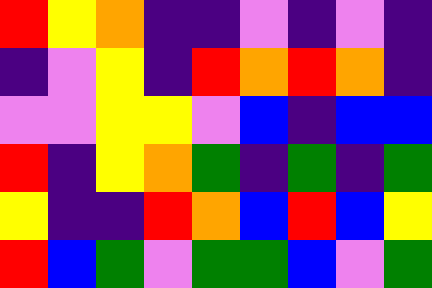[["red", "yellow", "orange", "indigo", "indigo", "violet", "indigo", "violet", "indigo"], ["indigo", "violet", "yellow", "indigo", "red", "orange", "red", "orange", "indigo"], ["violet", "violet", "yellow", "yellow", "violet", "blue", "indigo", "blue", "blue"], ["red", "indigo", "yellow", "orange", "green", "indigo", "green", "indigo", "green"], ["yellow", "indigo", "indigo", "red", "orange", "blue", "red", "blue", "yellow"], ["red", "blue", "green", "violet", "green", "green", "blue", "violet", "green"]]